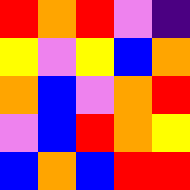[["red", "orange", "red", "violet", "indigo"], ["yellow", "violet", "yellow", "blue", "orange"], ["orange", "blue", "violet", "orange", "red"], ["violet", "blue", "red", "orange", "yellow"], ["blue", "orange", "blue", "red", "red"]]